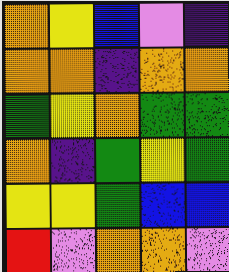[["orange", "yellow", "blue", "violet", "indigo"], ["orange", "orange", "indigo", "orange", "orange"], ["green", "yellow", "orange", "green", "green"], ["orange", "indigo", "green", "yellow", "green"], ["yellow", "yellow", "green", "blue", "blue"], ["red", "violet", "orange", "orange", "violet"]]